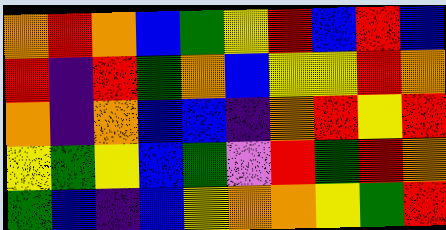[["orange", "red", "orange", "blue", "green", "yellow", "red", "blue", "red", "blue"], ["red", "indigo", "red", "green", "orange", "blue", "yellow", "yellow", "red", "orange"], ["orange", "indigo", "orange", "blue", "blue", "indigo", "orange", "red", "yellow", "red"], ["yellow", "green", "yellow", "blue", "green", "violet", "red", "green", "red", "orange"], ["green", "blue", "indigo", "blue", "yellow", "orange", "orange", "yellow", "green", "red"]]